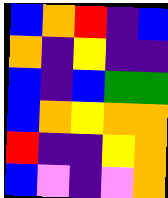[["blue", "orange", "red", "indigo", "blue"], ["orange", "indigo", "yellow", "indigo", "indigo"], ["blue", "indigo", "blue", "green", "green"], ["blue", "orange", "yellow", "orange", "orange"], ["red", "indigo", "indigo", "yellow", "orange"], ["blue", "violet", "indigo", "violet", "orange"]]